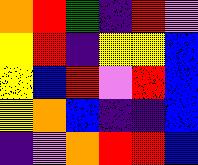[["orange", "red", "green", "indigo", "red", "violet"], ["yellow", "red", "indigo", "yellow", "yellow", "blue"], ["yellow", "blue", "red", "violet", "red", "blue"], ["yellow", "orange", "blue", "indigo", "indigo", "blue"], ["indigo", "violet", "orange", "red", "red", "blue"]]